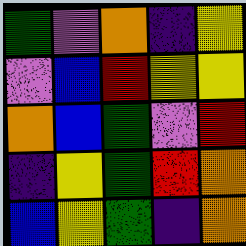[["green", "violet", "orange", "indigo", "yellow"], ["violet", "blue", "red", "yellow", "yellow"], ["orange", "blue", "green", "violet", "red"], ["indigo", "yellow", "green", "red", "orange"], ["blue", "yellow", "green", "indigo", "orange"]]